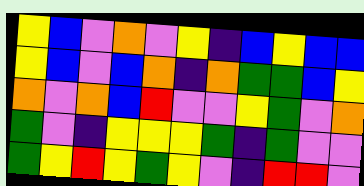[["yellow", "blue", "violet", "orange", "violet", "yellow", "indigo", "blue", "yellow", "blue", "blue"], ["yellow", "blue", "violet", "blue", "orange", "indigo", "orange", "green", "green", "blue", "yellow"], ["orange", "violet", "orange", "blue", "red", "violet", "violet", "yellow", "green", "violet", "orange"], ["green", "violet", "indigo", "yellow", "yellow", "yellow", "green", "indigo", "green", "violet", "violet"], ["green", "yellow", "red", "yellow", "green", "yellow", "violet", "indigo", "red", "red", "violet"]]